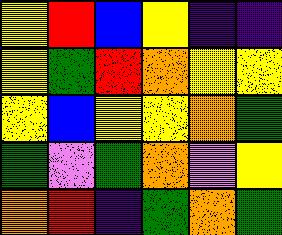[["yellow", "red", "blue", "yellow", "indigo", "indigo"], ["yellow", "green", "red", "orange", "yellow", "yellow"], ["yellow", "blue", "yellow", "yellow", "orange", "green"], ["green", "violet", "green", "orange", "violet", "yellow"], ["orange", "red", "indigo", "green", "orange", "green"]]